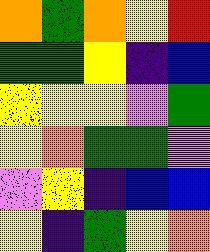[["orange", "green", "orange", "yellow", "red"], ["green", "green", "yellow", "indigo", "blue"], ["yellow", "yellow", "yellow", "violet", "green"], ["yellow", "orange", "green", "green", "violet"], ["violet", "yellow", "indigo", "blue", "blue"], ["yellow", "indigo", "green", "yellow", "orange"]]